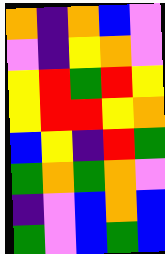[["orange", "indigo", "orange", "blue", "violet"], ["violet", "indigo", "yellow", "orange", "violet"], ["yellow", "red", "green", "red", "yellow"], ["yellow", "red", "red", "yellow", "orange"], ["blue", "yellow", "indigo", "red", "green"], ["green", "orange", "green", "orange", "violet"], ["indigo", "violet", "blue", "orange", "blue"], ["green", "violet", "blue", "green", "blue"]]